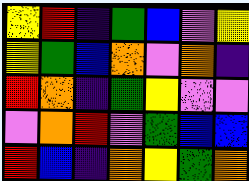[["yellow", "red", "indigo", "green", "blue", "violet", "yellow"], ["yellow", "green", "blue", "orange", "violet", "orange", "indigo"], ["red", "orange", "indigo", "green", "yellow", "violet", "violet"], ["violet", "orange", "red", "violet", "green", "blue", "blue"], ["red", "blue", "indigo", "orange", "yellow", "green", "orange"]]